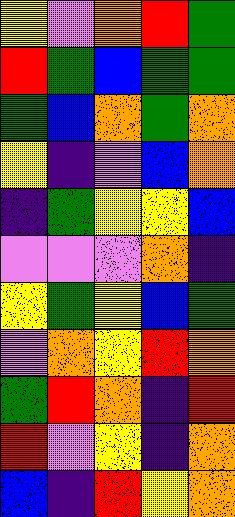[["yellow", "violet", "orange", "red", "green"], ["red", "green", "blue", "green", "green"], ["green", "blue", "orange", "green", "orange"], ["yellow", "indigo", "violet", "blue", "orange"], ["indigo", "green", "yellow", "yellow", "blue"], ["violet", "violet", "violet", "orange", "indigo"], ["yellow", "green", "yellow", "blue", "green"], ["violet", "orange", "yellow", "red", "orange"], ["green", "red", "orange", "indigo", "red"], ["red", "violet", "yellow", "indigo", "orange"], ["blue", "indigo", "red", "yellow", "orange"]]